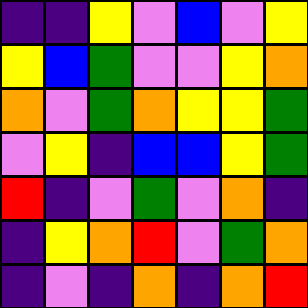[["indigo", "indigo", "yellow", "violet", "blue", "violet", "yellow"], ["yellow", "blue", "green", "violet", "violet", "yellow", "orange"], ["orange", "violet", "green", "orange", "yellow", "yellow", "green"], ["violet", "yellow", "indigo", "blue", "blue", "yellow", "green"], ["red", "indigo", "violet", "green", "violet", "orange", "indigo"], ["indigo", "yellow", "orange", "red", "violet", "green", "orange"], ["indigo", "violet", "indigo", "orange", "indigo", "orange", "red"]]